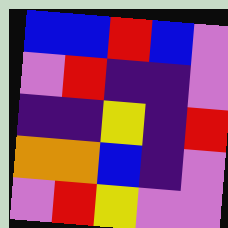[["blue", "blue", "red", "blue", "violet"], ["violet", "red", "indigo", "indigo", "violet"], ["indigo", "indigo", "yellow", "indigo", "red"], ["orange", "orange", "blue", "indigo", "violet"], ["violet", "red", "yellow", "violet", "violet"]]